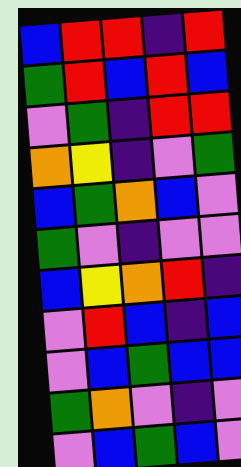[["blue", "red", "red", "indigo", "red"], ["green", "red", "blue", "red", "blue"], ["violet", "green", "indigo", "red", "red"], ["orange", "yellow", "indigo", "violet", "green"], ["blue", "green", "orange", "blue", "violet"], ["green", "violet", "indigo", "violet", "violet"], ["blue", "yellow", "orange", "red", "indigo"], ["violet", "red", "blue", "indigo", "blue"], ["violet", "blue", "green", "blue", "blue"], ["green", "orange", "violet", "indigo", "violet"], ["violet", "blue", "green", "blue", "violet"]]